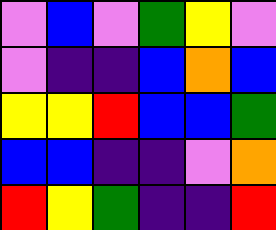[["violet", "blue", "violet", "green", "yellow", "violet"], ["violet", "indigo", "indigo", "blue", "orange", "blue"], ["yellow", "yellow", "red", "blue", "blue", "green"], ["blue", "blue", "indigo", "indigo", "violet", "orange"], ["red", "yellow", "green", "indigo", "indigo", "red"]]